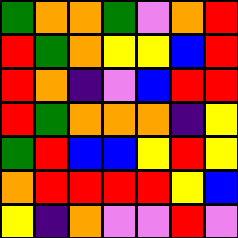[["green", "orange", "orange", "green", "violet", "orange", "red"], ["red", "green", "orange", "yellow", "yellow", "blue", "red"], ["red", "orange", "indigo", "violet", "blue", "red", "red"], ["red", "green", "orange", "orange", "orange", "indigo", "yellow"], ["green", "red", "blue", "blue", "yellow", "red", "yellow"], ["orange", "red", "red", "red", "red", "yellow", "blue"], ["yellow", "indigo", "orange", "violet", "violet", "red", "violet"]]